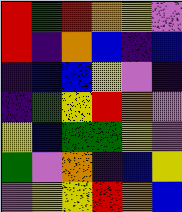[["red", "green", "red", "orange", "yellow", "violet"], ["red", "indigo", "orange", "blue", "indigo", "blue"], ["indigo", "blue", "blue", "yellow", "violet", "indigo"], ["indigo", "green", "yellow", "red", "orange", "violet"], ["yellow", "blue", "green", "green", "yellow", "violet"], ["green", "violet", "orange", "indigo", "blue", "yellow"], ["violet", "yellow", "yellow", "red", "orange", "blue"]]